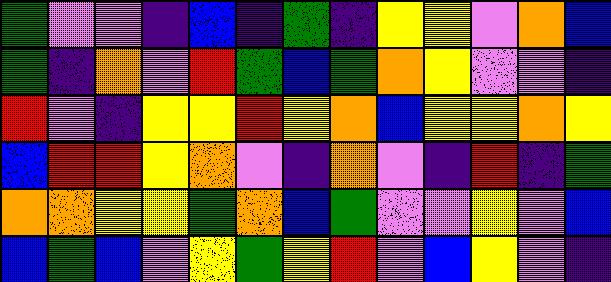[["green", "violet", "violet", "indigo", "blue", "indigo", "green", "indigo", "yellow", "yellow", "violet", "orange", "blue"], ["green", "indigo", "orange", "violet", "red", "green", "blue", "green", "orange", "yellow", "violet", "violet", "indigo"], ["red", "violet", "indigo", "yellow", "yellow", "red", "yellow", "orange", "blue", "yellow", "yellow", "orange", "yellow"], ["blue", "red", "red", "yellow", "orange", "violet", "indigo", "orange", "violet", "indigo", "red", "indigo", "green"], ["orange", "orange", "yellow", "yellow", "green", "orange", "blue", "green", "violet", "violet", "yellow", "violet", "blue"], ["blue", "green", "blue", "violet", "yellow", "green", "yellow", "red", "violet", "blue", "yellow", "violet", "indigo"]]